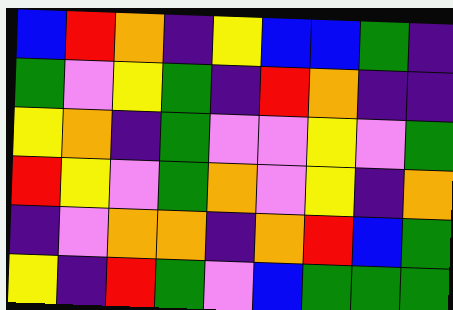[["blue", "red", "orange", "indigo", "yellow", "blue", "blue", "green", "indigo"], ["green", "violet", "yellow", "green", "indigo", "red", "orange", "indigo", "indigo"], ["yellow", "orange", "indigo", "green", "violet", "violet", "yellow", "violet", "green"], ["red", "yellow", "violet", "green", "orange", "violet", "yellow", "indigo", "orange"], ["indigo", "violet", "orange", "orange", "indigo", "orange", "red", "blue", "green"], ["yellow", "indigo", "red", "green", "violet", "blue", "green", "green", "green"]]